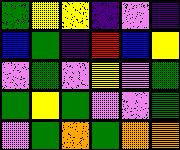[["green", "yellow", "yellow", "indigo", "violet", "indigo"], ["blue", "green", "indigo", "red", "blue", "yellow"], ["violet", "green", "violet", "yellow", "violet", "green"], ["green", "yellow", "green", "violet", "violet", "green"], ["violet", "green", "orange", "green", "orange", "orange"]]